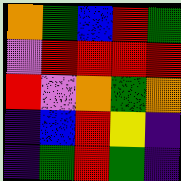[["orange", "green", "blue", "red", "green"], ["violet", "red", "red", "red", "red"], ["red", "violet", "orange", "green", "orange"], ["indigo", "blue", "red", "yellow", "indigo"], ["indigo", "green", "red", "green", "indigo"]]